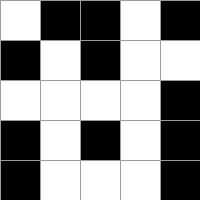[["white", "black", "black", "white", "black"], ["black", "white", "black", "white", "white"], ["white", "white", "white", "white", "black"], ["black", "white", "black", "white", "black"], ["black", "white", "white", "white", "black"]]